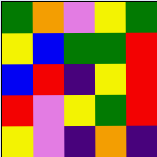[["green", "orange", "violet", "yellow", "green"], ["yellow", "blue", "green", "green", "red"], ["blue", "red", "indigo", "yellow", "red"], ["red", "violet", "yellow", "green", "red"], ["yellow", "violet", "indigo", "orange", "indigo"]]